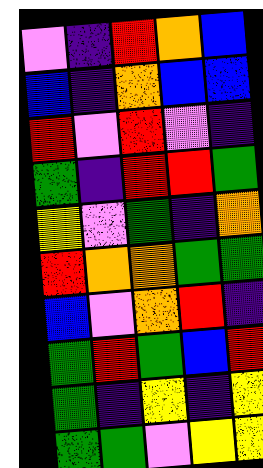[["violet", "indigo", "red", "orange", "blue"], ["blue", "indigo", "orange", "blue", "blue"], ["red", "violet", "red", "violet", "indigo"], ["green", "indigo", "red", "red", "green"], ["yellow", "violet", "green", "indigo", "orange"], ["red", "orange", "orange", "green", "green"], ["blue", "violet", "orange", "red", "indigo"], ["green", "red", "green", "blue", "red"], ["green", "indigo", "yellow", "indigo", "yellow"], ["green", "green", "violet", "yellow", "yellow"]]